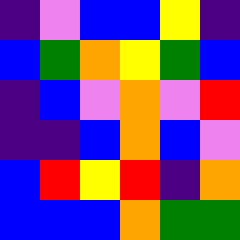[["indigo", "violet", "blue", "blue", "yellow", "indigo"], ["blue", "green", "orange", "yellow", "green", "blue"], ["indigo", "blue", "violet", "orange", "violet", "red"], ["indigo", "indigo", "blue", "orange", "blue", "violet"], ["blue", "red", "yellow", "red", "indigo", "orange"], ["blue", "blue", "blue", "orange", "green", "green"]]